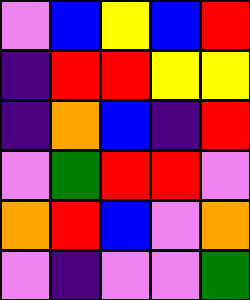[["violet", "blue", "yellow", "blue", "red"], ["indigo", "red", "red", "yellow", "yellow"], ["indigo", "orange", "blue", "indigo", "red"], ["violet", "green", "red", "red", "violet"], ["orange", "red", "blue", "violet", "orange"], ["violet", "indigo", "violet", "violet", "green"]]